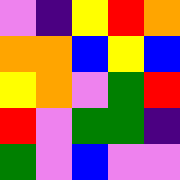[["violet", "indigo", "yellow", "red", "orange"], ["orange", "orange", "blue", "yellow", "blue"], ["yellow", "orange", "violet", "green", "red"], ["red", "violet", "green", "green", "indigo"], ["green", "violet", "blue", "violet", "violet"]]